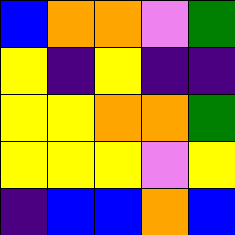[["blue", "orange", "orange", "violet", "green"], ["yellow", "indigo", "yellow", "indigo", "indigo"], ["yellow", "yellow", "orange", "orange", "green"], ["yellow", "yellow", "yellow", "violet", "yellow"], ["indigo", "blue", "blue", "orange", "blue"]]